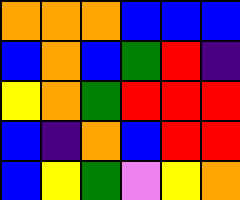[["orange", "orange", "orange", "blue", "blue", "blue"], ["blue", "orange", "blue", "green", "red", "indigo"], ["yellow", "orange", "green", "red", "red", "red"], ["blue", "indigo", "orange", "blue", "red", "red"], ["blue", "yellow", "green", "violet", "yellow", "orange"]]